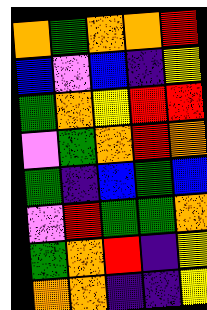[["orange", "green", "orange", "orange", "red"], ["blue", "violet", "blue", "indigo", "yellow"], ["green", "orange", "yellow", "red", "red"], ["violet", "green", "orange", "red", "orange"], ["green", "indigo", "blue", "green", "blue"], ["violet", "red", "green", "green", "orange"], ["green", "orange", "red", "indigo", "yellow"], ["orange", "orange", "indigo", "indigo", "yellow"]]